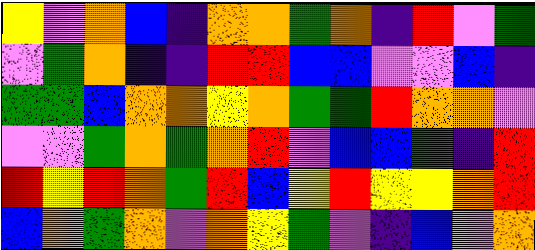[["yellow", "violet", "orange", "blue", "indigo", "orange", "orange", "green", "orange", "indigo", "red", "violet", "green"], ["violet", "green", "orange", "indigo", "indigo", "red", "red", "blue", "blue", "violet", "violet", "blue", "indigo"], ["green", "green", "blue", "orange", "orange", "yellow", "orange", "green", "green", "red", "orange", "orange", "violet"], ["violet", "violet", "green", "orange", "green", "orange", "red", "violet", "blue", "blue", "green", "indigo", "red"], ["red", "yellow", "red", "orange", "green", "red", "blue", "yellow", "red", "yellow", "yellow", "orange", "red"], ["blue", "orange", "green", "orange", "violet", "orange", "yellow", "green", "violet", "indigo", "blue", "violet", "orange"]]